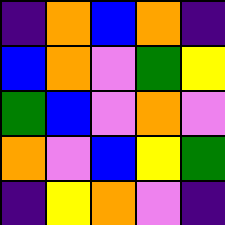[["indigo", "orange", "blue", "orange", "indigo"], ["blue", "orange", "violet", "green", "yellow"], ["green", "blue", "violet", "orange", "violet"], ["orange", "violet", "blue", "yellow", "green"], ["indigo", "yellow", "orange", "violet", "indigo"]]